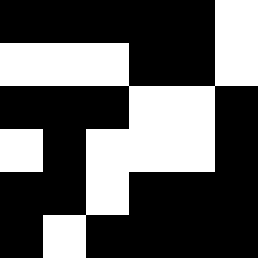[["black", "black", "black", "black", "black", "white"], ["white", "white", "white", "black", "black", "white"], ["black", "black", "black", "white", "white", "black"], ["white", "black", "white", "white", "white", "black"], ["black", "black", "white", "black", "black", "black"], ["black", "white", "black", "black", "black", "black"]]